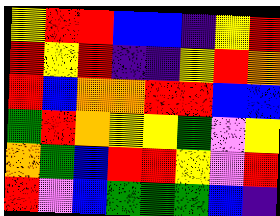[["yellow", "red", "red", "blue", "blue", "indigo", "yellow", "red"], ["red", "yellow", "red", "indigo", "indigo", "yellow", "red", "orange"], ["red", "blue", "orange", "orange", "red", "red", "blue", "blue"], ["green", "red", "orange", "yellow", "yellow", "green", "violet", "yellow"], ["orange", "green", "blue", "red", "red", "yellow", "violet", "red"], ["red", "violet", "blue", "green", "green", "green", "blue", "indigo"]]